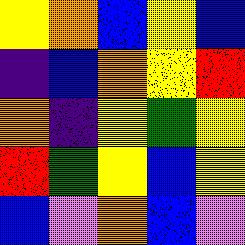[["yellow", "orange", "blue", "yellow", "blue"], ["indigo", "blue", "orange", "yellow", "red"], ["orange", "indigo", "yellow", "green", "yellow"], ["red", "green", "yellow", "blue", "yellow"], ["blue", "violet", "orange", "blue", "violet"]]